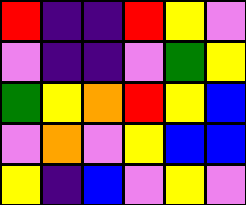[["red", "indigo", "indigo", "red", "yellow", "violet"], ["violet", "indigo", "indigo", "violet", "green", "yellow"], ["green", "yellow", "orange", "red", "yellow", "blue"], ["violet", "orange", "violet", "yellow", "blue", "blue"], ["yellow", "indigo", "blue", "violet", "yellow", "violet"]]